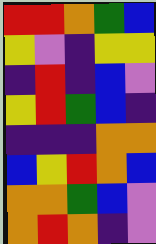[["red", "red", "orange", "green", "blue"], ["yellow", "violet", "indigo", "yellow", "yellow"], ["indigo", "red", "indigo", "blue", "violet"], ["yellow", "red", "green", "blue", "indigo"], ["indigo", "indigo", "indigo", "orange", "orange"], ["blue", "yellow", "red", "orange", "blue"], ["orange", "orange", "green", "blue", "violet"], ["orange", "red", "orange", "indigo", "violet"]]